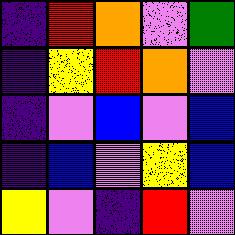[["indigo", "red", "orange", "violet", "green"], ["indigo", "yellow", "red", "orange", "violet"], ["indigo", "violet", "blue", "violet", "blue"], ["indigo", "blue", "violet", "yellow", "blue"], ["yellow", "violet", "indigo", "red", "violet"]]